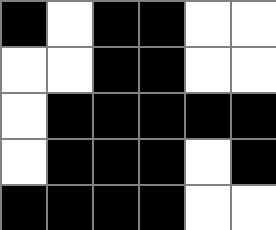[["black", "white", "black", "black", "white", "white"], ["white", "white", "black", "black", "white", "white"], ["white", "black", "black", "black", "black", "black"], ["white", "black", "black", "black", "white", "black"], ["black", "black", "black", "black", "white", "white"]]